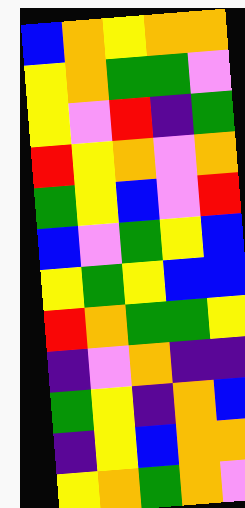[["blue", "orange", "yellow", "orange", "orange"], ["yellow", "orange", "green", "green", "violet"], ["yellow", "violet", "red", "indigo", "green"], ["red", "yellow", "orange", "violet", "orange"], ["green", "yellow", "blue", "violet", "red"], ["blue", "violet", "green", "yellow", "blue"], ["yellow", "green", "yellow", "blue", "blue"], ["red", "orange", "green", "green", "yellow"], ["indigo", "violet", "orange", "indigo", "indigo"], ["green", "yellow", "indigo", "orange", "blue"], ["indigo", "yellow", "blue", "orange", "orange"], ["yellow", "orange", "green", "orange", "violet"]]